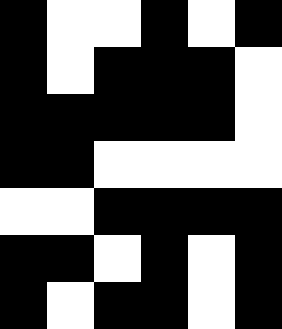[["black", "white", "white", "black", "white", "black"], ["black", "white", "black", "black", "black", "white"], ["black", "black", "black", "black", "black", "white"], ["black", "black", "white", "white", "white", "white"], ["white", "white", "black", "black", "black", "black"], ["black", "black", "white", "black", "white", "black"], ["black", "white", "black", "black", "white", "black"]]